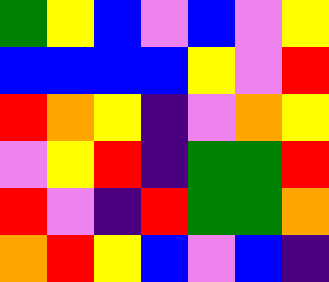[["green", "yellow", "blue", "violet", "blue", "violet", "yellow"], ["blue", "blue", "blue", "blue", "yellow", "violet", "red"], ["red", "orange", "yellow", "indigo", "violet", "orange", "yellow"], ["violet", "yellow", "red", "indigo", "green", "green", "red"], ["red", "violet", "indigo", "red", "green", "green", "orange"], ["orange", "red", "yellow", "blue", "violet", "blue", "indigo"]]